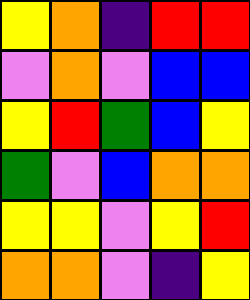[["yellow", "orange", "indigo", "red", "red"], ["violet", "orange", "violet", "blue", "blue"], ["yellow", "red", "green", "blue", "yellow"], ["green", "violet", "blue", "orange", "orange"], ["yellow", "yellow", "violet", "yellow", "red"], ["orange", "orange", "violet", "indigo", "yellow"]]